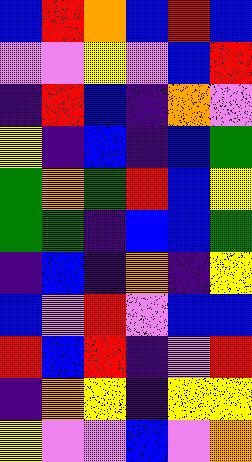[["blue", "red", "orange", "blue", "red", "blue"], ["violet", "violet", "yellow", "violet", "blue", "red"], ["indigo", "red", "blue", "indigo", "orange", "violet"], ["yellow", "indigo", "blue", "indigo", "blue", "green"], ["green", "orange", "green", "red", "blue", "yellow"], ["green", "green", "indigo", "blue", "blue", "green"], ["indigo", "blue", "indigo", "orange", "indigo", "yellow"], ["blue", "violet", "red", "violet", "blue", "blue"], ["red", "blue", "red", "indigo", "violet", "red"], ["indigo", "orange", "yellow", "indigo", "yellow", "yellow"], ["yellow", "violet", "violet", "blue", "violet", "orange"]]